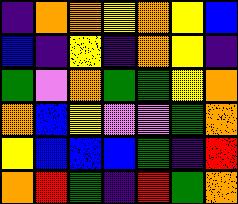[["indigo", "orange", "orange", "yellow", "orange", "yellow", "blue"], ["blue", "indigo", "yellow", "indigo", "orange", "yellow", "indigo"], ["green", "violet", "orange", "green", "green", "yellow", "orange"], ["orange", "blue", "yellow", "violet", "violet", "green", "orange"], ["yellow", "blue", "blue", "blue", "green", "indigo", "red"], ["orange", "red", "green", "indigo", "red", "green", "orange"]]